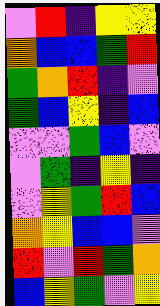[["violet", "red", "indigo", "yellow", "yellow"], ["orange", "blue", "blue", "green", "red"], ["green", "orange", "red", "indigo", "violet"], ["green", "blue", "yellow", "indigo", "blue"], ["violet", "violet", "green", "blue", "violet"], ["violet", "green", "indigo", "yellow", "indigo"], ["violet", "yellow", "green", "red", "blue"], ["orange", "yellow", "blue", "blue", "violet"], ["red", "violet", "red", "green", "orange"], ["blue", "yellow", "green", "violet", "yellow"]]